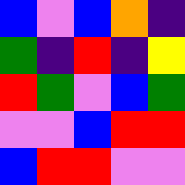[["blue", "violet", "blue", "orange", "indigo"], ["green", "indigo", "red", "indigo", "yellow"], ["red", "green", "violet", "blue", "green"], ["violet", "violet", "blue", "red", "red"], ["blue", "red", "red", "violet", "violet"]]